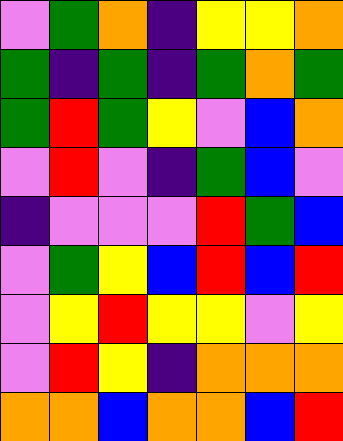[["violet", "green", "orange", "indigo", "yellow", "yellow", "orange"], ["green", "indigo", "green", "indigo", "green", "orange", "green"], ["green", "red", "green", "yellow", "violet", "blue", "orange"], ["violet", "red", "violet", "indigo", "green", "blue", "violet"], ["indigo", "violet", "violet", "violet", "red", "green", "blue"], ["violet", "green", "yellow", "blue", "red", "blue", "red"], ["violet", "yellow", "red", "yellow", "yellow", "violet", "yellow"], ["violet", "red", "yellow", "indigo", "orange", "orange", "orange"], ["orange", "orange", "blue", "orange", "orange", "blue", "red"]]